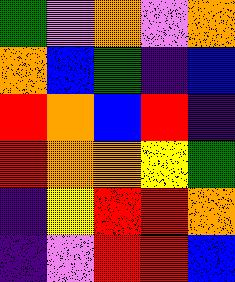[["green", "violet", "orange", "violet", "orange"], ["orange", "blue", "green", "indigo", "blue"], ["red", "orange", "blue", "red", "indigo"], ["red", "orange", "orange", "yellow", "green"], ["indigo", "yellow", "red", "red", "orange"], ["indigo", "violet", "red", "red", "blue"]]